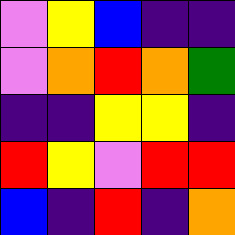[["violet", "yellow", "blue", "indigo", "indigo"], ["violet", "orange", "red", "orange", "green"], ["indigo", "indigo", "yellow", "yellow", "indigo"], ["red", "yellow", "violet", "red", "red"], ["blue", "indigo", "red", "indigo", "orange"]]